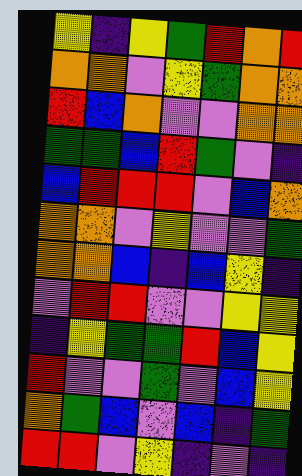[["yellow", "indigo", "yellow", "green", "red", "orange", "red"], ["orange", "orange", "violet", "yellow", "green", "orange", "orange"], ["red", "blue", "orange", "violet", "violet", "orange", "orange"], ["green", "green", "blue", "red", "green", "violet", "indigo"], ["blue", "red", "red", "red", "violet", "blue", "orange"], ["orange", "orange", "violet", "yellow", "violet", "violet", "green"], ["orange", "orange", "blue", "indigo", "blue", "yellow", "indigo"], ["violet", "red", "red", "violet", "violet", "yellow", "yellow"], ["indigo", "yellow", "green", "green", "red", "blue", "yellow"], ["red", "violet", "violet", "green", "violet", "blue", "yellow"], ["orange", "green", "blue", "violet", "blue", "indigo", "green"], ["red", "red", "violet", "yellow", "indigo", "violet", "indigo"]]